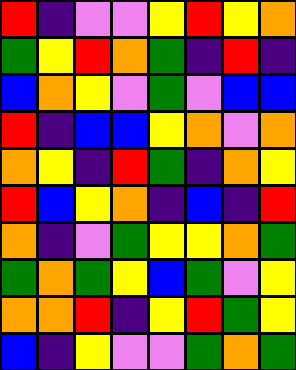[["red", "indigo", "violet", "violet", "yellow", "red", "yellow", "orange"], ["green", "yellow", "red", "orange", "green", "indigo", "red", "indigo"], ["blue", "orange", "yellow", "violet", "green", "violet", "blue", "blue"], ["red", "indigo", "blue", "blue", "yellow", "orange", "violet", "orange"], ["orange", "yellow", "indigo", "red", "green", "indigo", "orange", "yellow"], ["red", "blue", "yellow", "orange", "indigo", "blue", "indigo", "red"], ["orange", "indigo", "violet", "green", "yellow", "yellow", "orange", "green"], ["green", "orange", "green", "yellow", "blue", "green", "violet", "yellow"], ["orange", "orange", "red", "indigo", "yellow", "red", "green", "yellow"], ["blue", "indigo", "yellow", "violet", "violet", "green", "orange", "green"]]